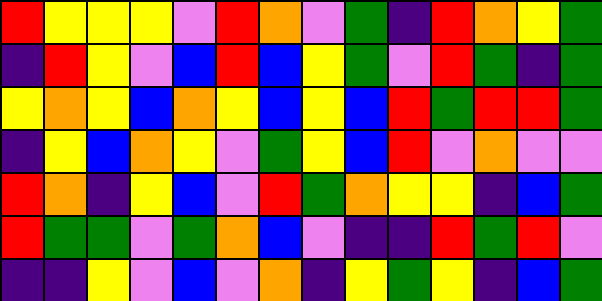[["red", "yellow", "yellow", "yellow", "violet", "red", "orange", "violet", "green", "indigo", "red", "orange", "yellow", "green"], ["indigo", "red", "yellow", "violet", "blue", "red", "blue", "yellow", "green", "violet", "red", "green", "indigo", "green"], ["yellow", "orange", "yellow", "blue", "orange", "yellow", "blue", "yellow", "blue", "red", "green", "red", "red", "green"], ["indigo", "yellow", "blue", "orange", "yellow", "violet", "green", "yellow", "blue", "red", "violet", "orange", "violet", "violet"], ["red", "orange", "indigo", "yellow", "blue", "violet", "red", "green", "orange", "yellow", "yellow", "indigo", "blue", "green"], ["red", "green", "green", "violet", "green", "orange", "blue", "violet", "indigo", "indigo", "red", "green", "red", "violet"], ["indigo", "indigo", "yellow", "violet", "blue", "violet", "orange", "indigo", "yellow", "green", "yellow", "indigo", "blue", "green"]]